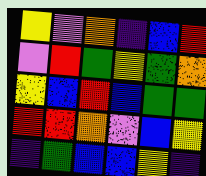[["yellow", "violet", "orange", "indigo", "blue", "red"], ["violet", "red", "green", "yellow", "green", "orange"], ["yellow", "blue", "red", "blue", "green", "green"], ["red", "red", "orange", "violet", "blue", "yellow"], ["indigo", "green", "blue", "blue", "yellow", "indigo"]]